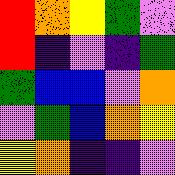[["red", "orange", "yellow", "green", "violet"], ["red", "indigo", "violet", "indigo", "green"], ["green", "blue", "blue", "violet", "orange"], ["violet", "green", "blue", "orange", "yellow"], ["yellow", "orange", "indigo", "indigo", "violet"]]